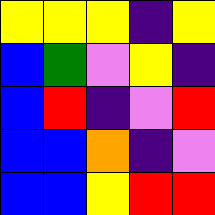[["yellow", "yellow", "yellow", "indigo", "yellow"], ["blue", "green", "violet", "yellow", "indigo"], ["blue", "red", "indigo", "violet", "red"], ["blue", "blue", "orange", "indigo", "violet"], ["blue", "blue", "yellow", "red", "red"]]